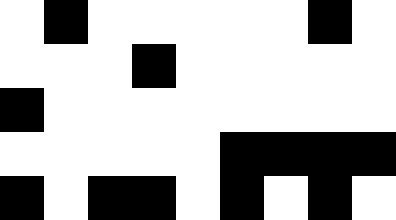[["white", "black", "white", "white", "white", "white", "white", "black", "white"], ["white", "white", "white", "black", "white", "white", "white", "white", "white"], ["black", "white", "white", "white", "white", "white", "white", "white", "white"], ["white", "white", "white", "white", "white", "black", "black", "black", "black"], ["black", "white", "black", "black", "white", "black", "white", "black", "white"]]